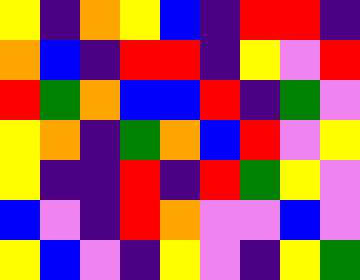[["yellow", "indigo", "orange", "yellow", "blue", "indigo", "red", "red", "indigo"], ["orange", "blue", "indigo", "red", "red", "indigo", "yellow", "violet", "red"], ["red", "green", "orange", "blue", "blue", "red", "indigo", "green", "violet"], ["yellow", "orange", "indigo", "green", "orange", "blue", "red", "violet", "yellow"], ["yellow", "indigo", "indigo", "red", "indigo", "red", "green", "yellow", "violet"], ["blue", "violet", "indigo", "red", "orange", "violet", "violet", "blue", "violet"], ["yellow", "blue", "violet", "indigo", "yellow", "violet", "indigo", "yellow", "green"]]